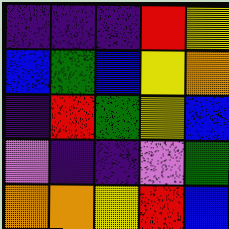[["indigo", "indigo", "indigo", "red", "yellow"], ["blue", "green", "blue", "yellow", "orange"], ["indigo", "red", "green", "yellow", "blue"], ["violet", "indigo", "indigo", "violet", "green"], ["orange", "orange", "yellow", "red", "blue"]]